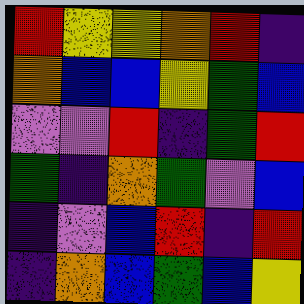[["red", "yellow", "yellow", "orange", "red", "indigo"], ["orange", "blue", "blue", "yellow", "green", "blue"], ["violet", "violet", "red", "indigo", "green", "red"], ["green", "indigo", "orange", "green", "violet", "blue"], ["indigo", "violet", "blue", "red", "indigo", "red"], ["indigo", "orange", "blue", "green", "blue", "yellow"]]